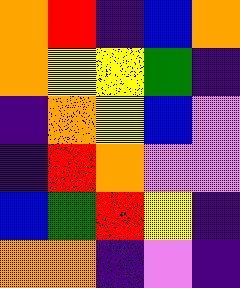[["orange", "red", "indigo", "blue", "orange"], ["orange", "yellow", "yellow", "green", "indigo"], ["indigo", "orange", "yellow", "blue", "violet"], ["indigo", "red", "orange", "violet", "violet"], ["blue", "green", "red", "yellow", "indigo"], ["orange", "orange", "indigo", "violet", "indigo"]]